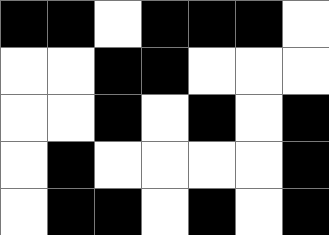[["black", "black", "white", "black", "black", "black", "white"], ["white", "white", "black", "black", "white", "white", "white"], ["white", "white", "black", "white", "black", "white", "black"], ["white", "black", "white", "white", "white", "white", "black"], ["white", "black", "black", "white", "black", "white", "black"]]